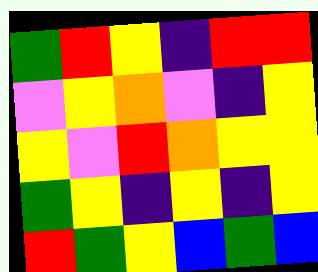[["green", "red", "yellow", "indigo", "red", "red"], ["violet", "yellow", "orange", "violet", "indigo", "yellow"], ["yellow", "violet", "red", "orange", "yellow", "yellow"], ["green", "yellow", "indigo", "yellow", "indigo", "yellow"], ["red", "green", "yellow", "blue", "green", "blue"]]